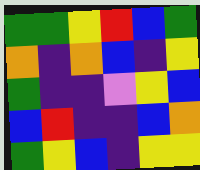[["green", "green", "yellow", "red", "blue", "green"], ["orange", "indigo", "orange", "blue", "indigo", "yellow"], ["green", "indigo", "indigo", "violet", "yellow", "blue"], ["blue", "red", "indigo", "indigo", "blue", "orange"], ["green", "yellow", "blue", "indigo", "yellow", "yellow"]]